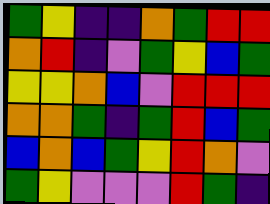[["green", "yellow", "indigo", "indigo", "orange", "green", "red", "red"], ["orange", "red", "indigo", "violet", "green", "yellow", "blue", "green"], ["yellow", "yellow", "orange", "blue", "violet", "red", "red", "red"], ["orange", "orange", "green", "indigo", "green", "red", "blue", "green"], ["blue", "orange", "blue", "green", "yellow", "red", "orange", "violet"], ["green", "yellow", "violet", "violet", "violet", "red", "green", "indigo"]]